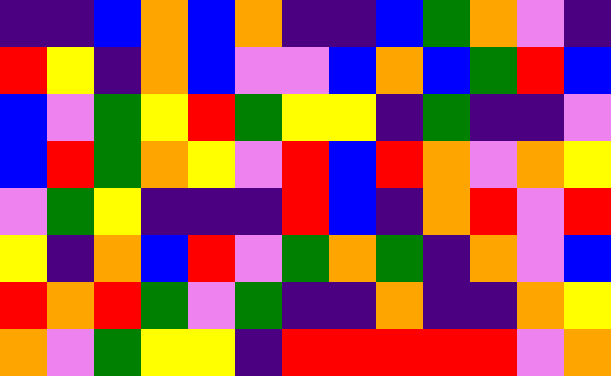[["indigo", "indigo", "blue", "orange", "blue", "orange", "indigo", "indigo", "blue", "green", "orange", "violet", "indigo"], ["red", "yellow", "indigo", "orange", "blue", "violet", "violet", "blue", "orange", "blue", "green", "red", "blue"], ["blue", "violet", "green", "yellow", "red", "green", "yellow", "yellow", "indigo", "green", "indigo", "indigo", "violet"], ["blue", "red", "green", "orange", "yellow", "violet", "red", "blue", "red", "orange", "violet", "orange", "yellow"], ["violet", "green", "yellow", "indigo", "indigo", "indigo", "red", "blue", "indigo", "orange", "red", "violet", "red"], ["yellow", "indigo", "orange", "blue", "red", "violet", "green", "orange", "green", "indigo", "orange", "violet", "blue"], ["red", "orange", "red", "green", "violet", "green", "indigo", "indigo", "orange", "indigo", "indigo", "orange", "yellow"], ["orange", "violet", "green", "yellow", "yellow", "indigo", "red", "red", "red", "red", "red", "violet", "orange"]]